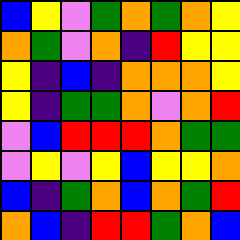[["blue", "yellow", "violet", "green", "orange", "green", "orange", "yellow"], ["orange", "green", "violet", "orange", "indigo", "red", "yellow", "yellow"], ["yellow", "indigo", "blue", "indigo", "orange", "orange", "orange", "yellow"], ["yellow", "indigo", "green", "green", "orange", "violet", "orange", "red"], ["violet", "blue", "red", "red", "red", "orange", "green", "green"], ["violet", "yellow", "violet", "yellow", "blue", "yellow", "yellow", "orange"], ["blue", "indigo", "green", "orange", "blue", "orange", "green", "red"], ["orange", "blue", "indigo", "red", "red", "green", "orange", "blue"]]